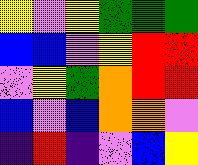[["yellow", "violet", "yellow", "green", "green", "green"], ["blue", "blue", "violet", "yellow", "red", "red"], ["violet", "yellow", "green", "orange", "red", "red"], ["blue", "violet", "blue", "orange", "orange", "violet"], ["indigo", "red", "indigo", "violet", "blue", "yellow"]]